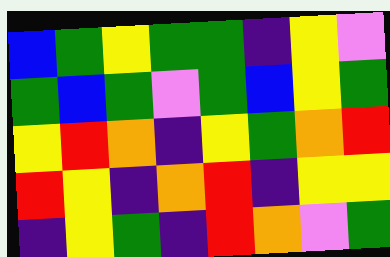[["blue", "green", "yellow", "green", "green", "indigo", "yellow", "violet"], ["green", "blue", "green", "violet", "green", "blue", "yellow", "green"], ["yellow", "red", "orange", "indigo", "yellow", "green", "orange", "red"], ["red", "yellow", "indigo", "orange", "red", "indigo", "yellow", "yellow"], ["indigo", "yellow", "green", "indigo", "red", "orange", "violet", "green"]]